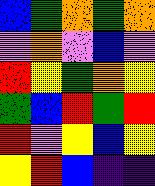[["blue", "green", "orange", "green", "orange"], ["violet", "orange", "violet", "blue", "violet"], ["red", "yellow", "green", "orange", "yellow"], ["green", "blue", "red", "green", "red"], ["red", "violet", "yellow", "blue", "yellow"], ["yellow", "red", "blue", "indigo", "indigo"]]